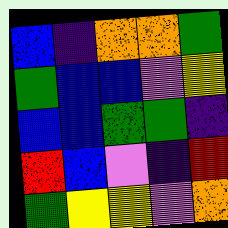[["blue", "indigo", "orange", "orange", "green"], ["green", "blue", "blue", "violet", "yellow"], ["blue", "blue", "green", "green", "indigo"], ["red", "blue", "violet", "indigo", "red"], ["green", "yellow", "yellow", "violet", "orange"]]